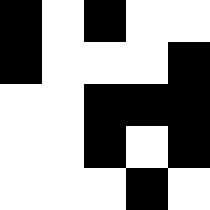[["black", "white", "black", "white", "white"], ["black", "white", "white", "white", "black"], ["white", "white", "black", "black", "black"], ["white", "white", "black", "white", "black"], ["white", "white", "white", "black", "white"]]